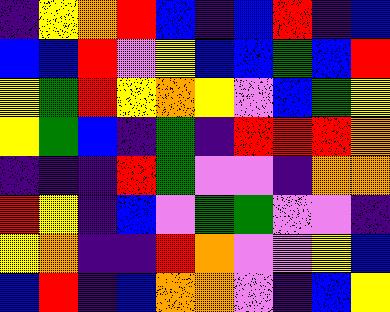[["indigo", "yellow", "orange", "red", "blue", "indigo", "blue", "red", "indigo", "blue"], ["blue", "blue", "red", "violet", "yellow", "blue", "blue", "green", "blue", "red"], ["yellow", "green", "red", "yellow", "orange", "yellow", "violet", "blue", "green", "yellow"], ["yellow", "green", "blue", "indigo", "green", "indigo", "red", "red", "red", "orange"], ["indigo", "indigo", "indigo", "red", "green", "violet", "violet", "indigo", "orange", "orange"], ["red", "yellow", "indigo", "blue", "violet", "green", "green", "violet", "violet", "indigo"], ["yellow", "orange", "indigo", "indigo", "red", "orange", "violet", "violet", "yellow", "blue"], ["blue", "red", "indigo", "blue", "orange", "orange", "violet", "indigo", "blue", "yellow"]]